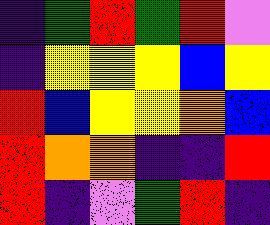[["indigo", "green", "red", "green", "red", "violet"], ["indigo", "yellow", "yellow", "yellow", "blue", "yellow"], ["red", "blue", "yellow", "yellow", "orange", "blue"], ["red", "orange", "orange", "indigo", "indigo", "red"], ["red", "indigo", "violet", "green", "red", "indigo"]]